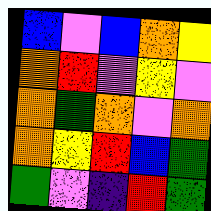[["blue", "violet", "blue", "orange", "yellow"], ["orange", "red", "violet", "yellow", "violet"], ["orange", "green", "orange", "violet", "orange"], ["orange", "yellow", "red", "blue", "green"], ["green", "violet", "indigo", "red", "green"]]